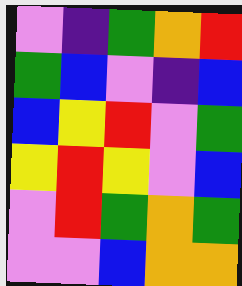[["violet", "indigo", "green", "orange", "red"], ["green", "blue", "violet", "indigo", "blue"], ["blue", "yellow", "red", "violet", "green"], ["yellow", "red", "yellow", "violet", "blue"], ["violet", "red", "green", "orange", "green"], ["violet", "violet", "blue", "orange", "orange"]]